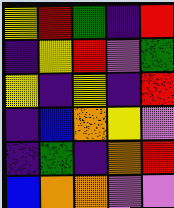[["yellow", "red", "green", "indigo", "red"], ["indigo", "yellow", "red", "violet", "green"], ["yellow", "indigo", "yellow", "indigo", "red"], ["indigo", "blue", "orange", "yellow", "violet"], ["indigo", "green", "indigo", "orange", "red"], ["blue", "orange", "orange", "violet", "violet"]]